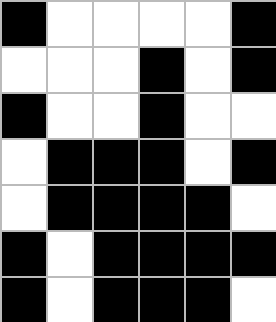[["black", "white", "white", "white", "white", "black"], ["white", "white", "white", "black", "white", "black"], ["black", "white", "white", "black", "white", "white"], ["white", "black", "black", "black", "white", "black"], ["white", "black", "black", "black", "black", "white"], ["black", "white", "black", "black", "black", "black"], ["black", "white", "black", "black", "black", "white"]]